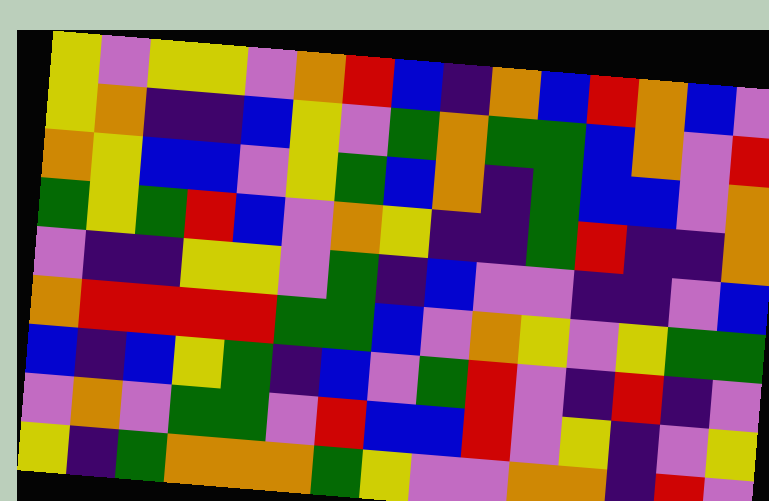[["yellow", "violet", "yellow", "yellow", "violet", "orange", "red", "blue", "indigo", "orange", "blue", "red", "orange", "blue", "violet"], ["yellow", "orange", "indigo", "indigo", "blue", "yellow", "violet", "green", "orange", "green", "green", "blue", "orange", "violet", "red"], ["orange", "yellow", "blue", "blue", "violet", "yellow", "green", "blue", "orange", "indigo", "green", "blue", "blue", "violet", "orange"], ["green", "yellow", "green", "red", "blue", "violet", "orange", "yellow", "indigo", "indigo", "green", "red", "indigo", "indigo", "orange"], ["violet", "indigo", "indigo", "yellow", "yellow", "violet", "green", "indigo", "blue", "violet", "violet", "indigo", "indigo", "violet", "blue"], ["orange", "red", "red", "red", "red", "green", "green", "blue", "violet", "orange", "yellow", "violet", "yellow", "green", "green"], ["blue", "indigo", "blue", "yellow", "green", "indigo", "blue", "violet", "green", "red", "violet", "indigo", "red", "indigo", "violet"], ["violet", "orange", "violet", "green", "green", "violet", "red", "blue", "blue", "red", "violet", "yellow", "indigo", "violet", "yellow"], ["yellow", "indigo", "green", "orange", "orange", "orange", "green", "yellow", "violet", "violet", "orange", "orange", "indigo", "red", "violet"]]